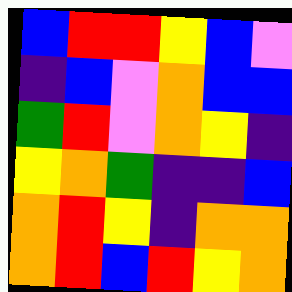[["blue", "red", "red", "yellow", "blue", "violet"], ["indigo", "blue", "violet", "orange", "blue", "blue"], ["green", "red", "violet", "orange", "yellow", "indigo"], ["yellow", "orange", "green", "indigo", "indigo", "blue"], ["orange", "red", "yellow", "indigo", "orange", "orange"], ["orange", "red", "blue", "red", "yellow", "orange"]]